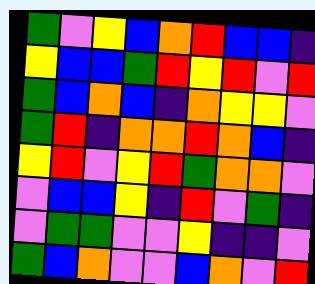[["green", "violet", "yellow", "blue", "orange", "red", "blue", "blue", "indigo"], ["yellow", "blue", "blue", "green", "red", "yellow", "red", "violet", "red"], ["green", "blue", "orange", "blue", "indigo", "orange", "yellow", "yellow", "violet"], ["green", "red", "indigo", "orange", "orange", "red", "orange", "blue", "indigo"], ["yellow", "red", "violet", "yellow", "red", "green", "orange", "orange", "violet"], ["violet", "blue", "blue", "yellow", "indigo", "red", "violet", "green", "indigo"], ["violet", "green", "green", "violet", "violet", "yellow", "indigo", "indigo", "violet"], ["green", "blue", "orange", "violet", "violet", "blue", "orange", "violet", "red"]]